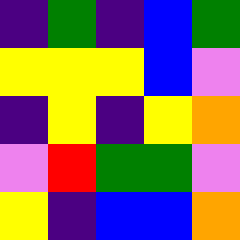[["indigo", "green", "indigo", "blue", "green"], ["yellow", "yellow", "yellow", "blue", "violet"], ["indigo", "yellow", "indigo", "yellow", "orange"], ["violet", "red", "green", "green", "violet"], ["yellow", "indigo", "blue", "blue", "orange"]]